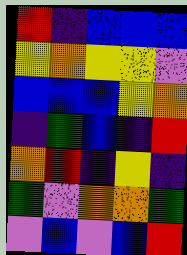[["red", "indigo", "blue", "blue", "blue"], ["yellow", "orange", "yellow", "yellow", "violet"], ["blue", "blue", "blue", "yellow", "orange"], ["indigo", "green", "blue", "indigo", "red"], ["orange", "red", "indigo", "yellow", "indigo"], ["green", "violet", "orange", "orange", "green"], ["violet", "blue", "violet", "blue", "red"]]